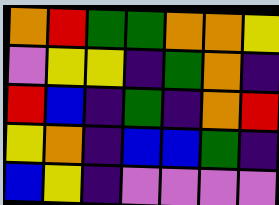[["orange", "red", "green", "green", "orange", "orange", "yellow"], ["violet", "yellow", "yellow", "indigo", "green", "orange", "indigo"], ["red", "blue", "indigo", "green", "indigo", "orange", "red"], ["yellow", "orange", "indigo", "blue", "blue", "green", "indigo"], ["blue", "yellow", "indigo", "violet", "violet", "violet", "violet"]]